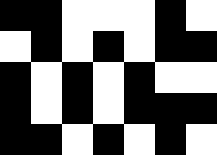[["black", "black", "white", "white", "white", "black", "white"], ["white", "black", "white", "black", "white", "black", "black"], ["black", "white", "black", "white", "black", "white", "white"], ["black", "white", "black", "white", "black", "black", "black"], ["black", "black", "white", "black", "white", "black", "white"]]